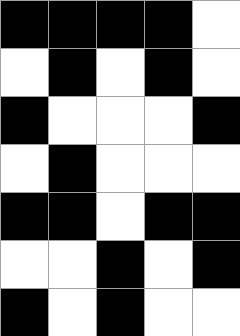[["black", "black", "black", "black", "white"], ["white", "black", "white", "black", "white"], ["black", "white", "white", "white", "black"], ["white", "black", "white", "white", "white"], ["black", "black", "white", "black", "black"], ["white", "white", "black", "white", "black"], ["black", "white", "black", "white", "white"]]